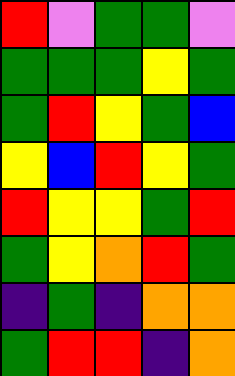[["red", "violet", "green", "green", "violet"], ["green", "green", "green", "yellow", "green"], ["green", "red", "yellow", "green", "blue"], ["yellow", "blue", "red", "yellow", "green"], ["red", "yellow", "yellow", "green", "red"], ["green", "yellow", "orange", "red", "green"], ["indigo", "green", "indigo", "orange", "orange"], ["green", "red", "red", "indigo", "orange"]]